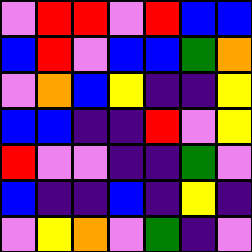[["violet", "red", "red", "violet", "red", "blue", "blue"], ["blue", "red", "violet", "blue", "blue", "green", "orange"], ["violet", "orange", "blue", "yellow", "indigo", "indigo", "yellow"], ["blue", "blue", "indigo", "indigo", "red", "violet", "yellow"], ["red", "violet", "violet", "indigo", "indigo", "green", "violet"], ["blue", "indigo", "indigo", "blue", "indigo", "yellow", "indigo"], ["violet", "yellow", "orange", "violet", "green", "indigo", "violet"]]